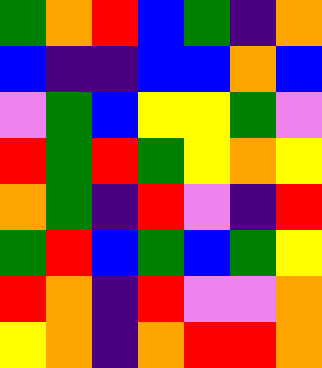[["green", "orange", "red", "blue", "green", "indigo", "orange"], ["blue", "indigo", "indigo", "blue", "blue", "orange", "blue"], ["violet", "green", "blue", "yellow", "yellow", "green", "violet"], ["red", "green", "red", "green", "yellow", "orange", "yellow"], ["orange", "green", "indigo", "red", "violet", "indigo", "red"], ["green", "red", "blue", "green", "blue", "green", "yellow"], ["red", "orange", "indigo", "red", "violet", "violet", "orange"], ["yellow", "orange", "indigo", "orange", "red", "red", "orange"]]